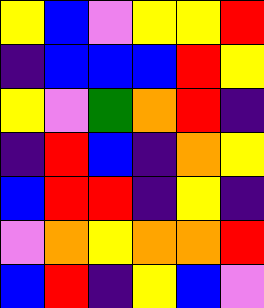[["yellow", "blue", "violet", "yellow", "yellow", "red"], ["indigo", "blue", "blue", "blue", "red", "yellow"], ["yellow", "violet", "green", "orange", "red", "indigo"], ["indigo", "red", "blue", "indigo", "orange", "yellow"], ["blue", "red", "red", "indigo", "yellow", "indigo"], ["violet", "orange", "yellow", "orange", "orange", "red"], ["blue", "red", "indigo", "yellow", "blue", "violet"]]